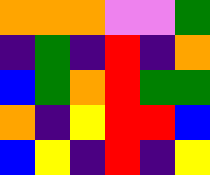[["orange", "orange", "orange", "violet", "violet", "green"], ["indigo", "green", "indigo", "red", "indigo", "orange"], ["blue", "green", "orange", "red", "green", "green"], ["orange", "indigo", "yellow", "red", "red", "blue"], ["blue", "yellow", "indigo", "red", "indigo", "yellow"]]